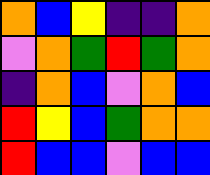[["orange", "blue", "yellow", "indigo", "indigo", "orange"], ["violet", "orange", "green", "red", "green", "orange"], ["indigo", "orange", "blue", "violet", "orange", "blue"], ["red", "yellow", "blue", "green", "orange", "orange"], ["red", "blue", "blue", "violet", "blue", "blue"]]